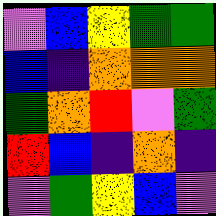[["violet", "blue", "yellow", "green", "green"], ["blue", "indigo", "orange", "orange", "orange"], ["green", "orange", "red", "violet", "green"], ["red", "blue", "indigo", "orange", "indigo"], ["violet", "green", "yellow", "blue", "violet"]]